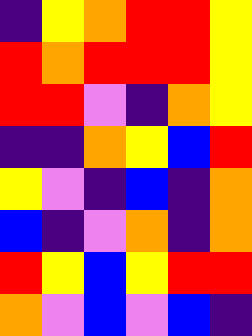[["indigo", "yellow", "orange", "red", "red", "yellow"], ["red", "orange", "red", "red", "red", "yellow"], ["red", "red", "violet", "indigo", "orange", "yellow"], ["indigo", "indigo", "orange", "yellow", "blue", "red"], ["yellow", "violet", "indigo", "blue", "indigo", "orange"], ["blue", "indigo", "violet", "orange", "indigo", "orange"], ["red", "yellow", "blue", "yellow", "red", "red"], ["orange", "violet", "blue", "violet", "blue", "indigo"]]